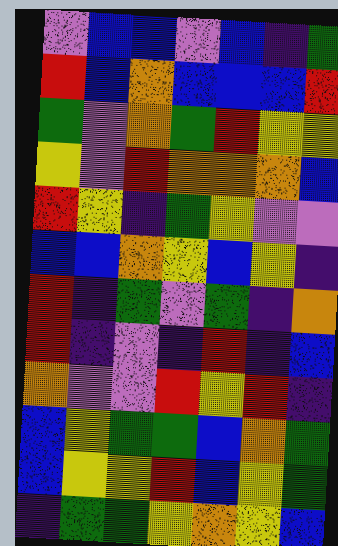[["violet", "blue", "blue", "violet", "blue", "indigo", "green"], ["red", "blue", "orange", "blue", "blue", "blue", "red"], ["green", "violet", "orange", "green", "red", "yellow", "yellow"], ["yellow", "violet", "red", "orange", "orange", "orange", "blue"], ["red", "yellow", "indigo", "green", "yellow", "violet", "violet"], ["blue", "blue", "orange", "yellow", "blue", "yellow", "indigo"], ["red", "indigo", "green", "violet", "green", "indigo", "orange"], ["red", "indigo", "violet", "indigo", "red", "indigo", "blue"], ["orange", "violet", "violet", "red", "yellow", "red", "indigo"], ["blue", "yellow", "green", "green", "blue", "orange", "green"], ["blue", "yellow", "yellow", "red", "blue", "yellow", "green"], ["indigo", "green", "green", "yellow", "orange", "yellow", "blue"]]